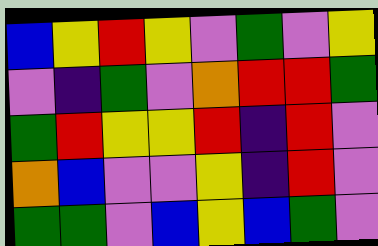[["blue", "yellow", "red", "yellow", "violet", "green", "violet", "yellow"], ["violet", "indigo", "green", "violet", "orange", "red", "red", "green"], ["green", "red", "yellow", "yellow", "red", "indigo", "red", "violet"], ["orange", "blue", "violet", "violet", "yellow", "indigo", "red", "violet"], ["green", "green", "violet", "blue", "yellow", "blue", "green", "violet"]]